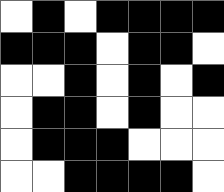[["white", "black", "white", "black", "black", "black", "black"], ["black", "black", "black", "white", "black", "black", "white"], ["white", "white", "black", "white", "black", "white", "black"], ["white", "black", "black", "white", "black", "white", "white"], ["white", "black", "black", "black", "white", "white", "white"], ["white", "white", "black", "black", "black", "black", "white"]]